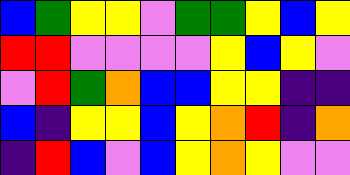[["blue", "green", "yellow", "yellow", "violet", "green", "green", "yellow", "blue", "yellow"], ["red", "red", "violet", "violet", "violet", "violet", "yellow", "blue", "yellow", "violet"], ["violet", "red", "green", "orange", "blue", "blue", "yellow", "yellow", "indigo", "indigo"], ["blue", "indigo", "yellow", "yellow", "blue", "yellow", "orange", "red", "indigo", "orange"], ["indigo", "red", "blue", "violet", "blue", "yellow", "orange", "yellow", "violet", "violet"]]